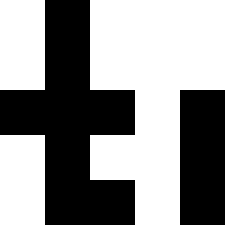[["white", "black", "white", "white", "white"], ["white", "black", "white", "white", "white"], ["black", "black", "black", "white", "black"], ["white", "black", "white", "white", "black"], ["white", "black", "black", "white", "black"]]